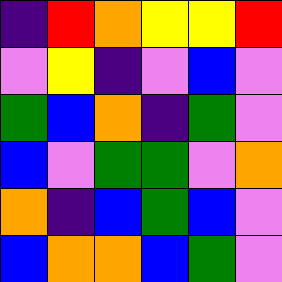[["indigo", "red", "orange", "yellow", "yellow", "red"], ["violet", "yellow", "indigo", "violet", "blue", "violet"], ["green", "blue", "orange", "indigo", "green", "violet"], ["blue", "violet", "green", "green", "violet", "orange"], ["orange", "indigo", "blue", "green", "blue", "violet"], ["blue", "orange", "orange", "blue", "green", "violet"]]